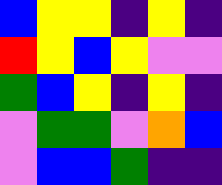[["blue", "yellow", "yellow", "indigo", "yellow", "indigo"], ["red", "yellow", "blue", "yellow", "violet", "violet"], ["green", "blue", "yellow", "indigo", "yellow", "indigo"], ["violet", "green", "green", "violet", "orange", "blue"], ["violet", "blue", "blue", "green", "indigo", "indigo"]]